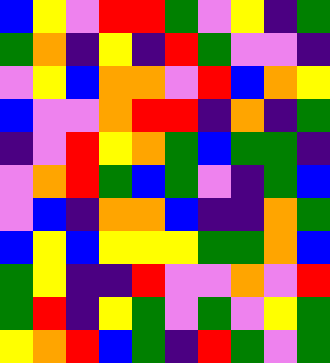[["blue", "yellow", "violet", "red", "red", "green", "violet", "yellow", "indigo", "green"], ["green", "orange", "indigo", "yellow", "indigo", "red", "green", "violet", "violet", "indigo"], ["violet", "yellow", "blue", "orange", "orange", "violet", "red", "blue", "orange", "yellow"], ["blue", "violet", "violet", "orange", "red", "red", "indigo", "orange", "indigo", "green"], ["indigo", "violet", "red", "yellow", "orange", "green", "blue", "green", "green", "indigo"], ["violet", "orange", "red", "green", "blue", "green", "violet", "indigo", "green", "blue"], ["violet", "blue", "indigo", "orange", "orange", "blue", "indigo", "indigo", "orange", "green"], ["blue", "yellow", "blue", "yellow", "yellow", "yellow", "green", "green", "orange", "blue"], ["green", "yellow", "indigo", "indigo", "red", "violet", "violet", "orange", "violet", "red"], ["green", "red", "indigo", "yellow", "green", "violet", "green", "violet", "yellow", "green"], ["yellow", "orange", "red", "blue", "green", "indigo", "red", "green", "violet", "green"]]